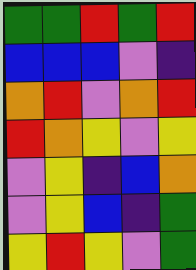[["green", "green", "red", "green", "red"], ["blue", "blue", "blue", "violet", "indigo"], ["orange", "red", "violet", "orange", "red"], ["red", "orange", "yellow", "violet", "yellow"], ["violet", "yellow", "indigo", "blue", "orange"], ["violet", "yellow", "blue", "indigo", "green"], ["yellow", "red", "yellow", "violet", "green"]]